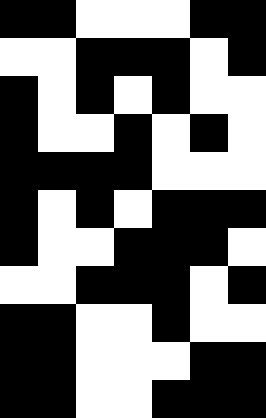[["black", "black", "white", "white", "white", "black", "black"], ["white", "white", "black", "black", "black", "white", "black"], ["black", "white", "black", "white", "black", "white", "white"], ["black", "white", "white", "black", "white", "black", "white"], ["black", "black", "black", "black", "white", "white", "white"], ["black", "white", "black", "white", "black", "black", "black"], ["black", "white", "white", "black", "black", "black", "white"], ["white", "white", "black", "black", "black", "white", "black"], ["black", "black", "white", "white", "black", "white", "white"], ["black", "black", "white", "white", "white", "black", "black"], ["black", "black", "white", "white", "black", "black", "black"]]